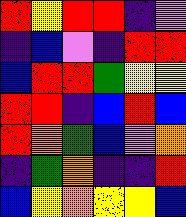[["red", "yellow", "red", "red", "indigo", "violet"], ["indigo", "blue", "violet", "indigo", "red", "red"], ["blue", "red", "red", "green", "yellow", "yellow"], ["red", "red", "indigo", "blue", "red", "blue"], ["red", "orange", "green", "blue", "violet", "orange"], ["indigo", "green", "orange", "indigo", "indigo", "red"], ["blue", "yellow", "orange", "yellow", "yellow", "blue"]]